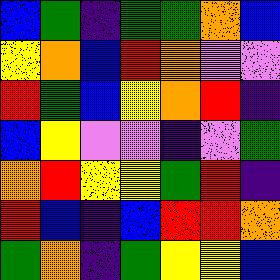[["blue", "green", "indigo", "green", "green", "orange", "blue"], ["yellow", "orange", "blue", "red", "orange", "violet", "violet"], ["red", "green", "blue", "yellow", "orange", "red", "indigo"], ["blue", "yellow", "violet", "violet", "indigo", "violet", "green"], ["orange", "red", "yellow", "yellow", "green", "red", "indigo"], ["red", "blue", "indigo", "blue", "red", "red", "orange"], ["green", "orange", "indigo", "green", "yellow", "yellow", "blue"]]